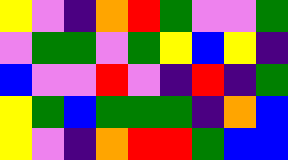[["yellow", "violet", "indigo", "orange", "red", "green", "violet", "violet", "green"], ["violet", "green", "green", "violet", "green", "yellow", "blue", "yellow", "indigo"], ["blue", "violet", "violet", "red", "violet", "indigo", "red", "indigo", "green"], ["yellow", "green", "blue", "green", "green", "green", "indigo", "orange", "blue"], ["yellow", "violet", "indigo", "orange", "red", "red", "green", "blue", "blue"]]